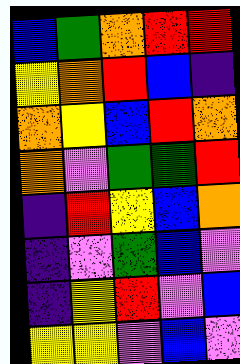[["blue", "green", "orange", "red", "red"], ["yellow", "orange", "red", "blue", "indigo"], ["orange", "yellow", "blue", "red", "orange"], ["orange", "violet", "green", "green", "red"], ["indigo", "red", "yellow", "blue", "orange"], ["indigo", "violet", "green", "blue", "violet"], ["indigo", "yellow", "red", "violet", "blue"], ["yellow", "yellow", "violet", "blue", "violet"]]